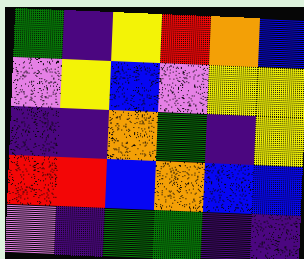[["green", "indigo", "yellow", "red", "orange", "blue"], ["violet", "yellow", "blue", "violet", "yellow", "yellow"], ["indigo", "indigo", "orange", "green", "indigo", "yellow"], ["red", "red", "blue", "orange", "blue", "blue"], ["violet", "indigo", "green", "green", "indigo", "indigo"]]